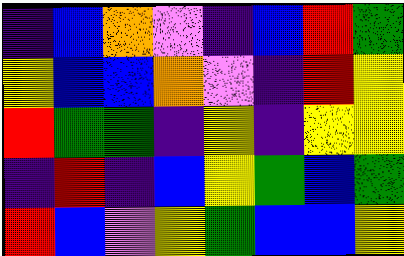[["indigo", "blue", "orange", "violet", "indigo", "blue", "red", "green"], ["yellow", "blue", "blue", "orange", "violet", "indigo", "red", "yellow"], ["red", "green", "green", "indigo", "yellow", "indigo", "yellow", "yellow"], ["indigo", "red", "indigo", "blue", "yellow", "green", "blue", "green"], ["red", "blue", "violet", "yellow", "green", "blue", "blue", "yellow"]]